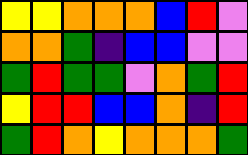[["yellow", "yellow", "orange", "orange", "orange", "blue", "red", "violet"], ["orange", "orange", "green", "indigo", "blue", "blue", "violet", "violet"], ["green", "red", "green", "green", "violet", "orange", "green", "red"], ["yellow", "red", "red", "blue", "blue", "orange", "indigo", "red"], ["green", "red", "orange", "yellow", "orange", "orange", "orange", "green"]]